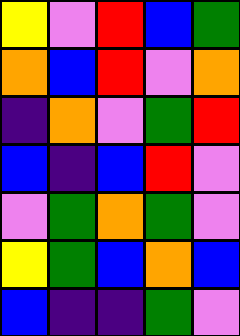[["yellow", "violet", "red", "blue", "green"], ["orange", "blue", "red", "violet", "orange"], ["indigo", "orange", "violet", "green", "red"], ["blue", "indigo", "blue", "red", "violet"], ["violet", "green", "orange", "green", "violet"], ["yellow", "green", "blue", "orange", "blue"], ["blue", "indigo", "indigo", "green", "violet"]]